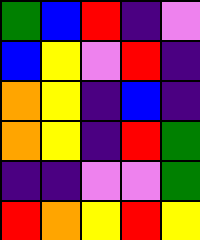[["green", "blue", "red", "indigo", "violet"], ["blue", "yellow", "violet", "red", "indigo"], ["orange", "yellow", "indigo", "blue", "indigo"], ["orange", "yellow", "indigo", "red", "green"], ["indigo", "indigo", "violet", "violet", "green"], ["red", "orange", "yellow", "red", "yellow"]]